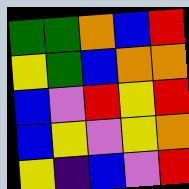[["green", "green", "orange", "blue", "red"], ["yellow", "green", "blue", "orange", "orange"], ["blue", "violet", "red", "yellow", "red"], ["blue", "yellow", "violet", "yellow", "orange"], ["yellow", "indigo", "blue", "violet", "red"]]